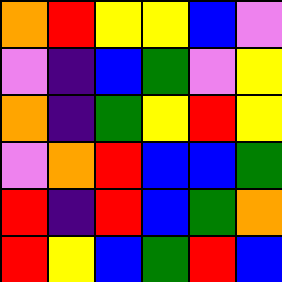[["orange", "red", "yellow", "yellow", "blue", "violet"], ["violet", "indigo", "blue", "green", "violet", "yellow"], ["orange", "indigo", "green", "yellow", "red", "yellow"], ["violet", "orange", "red", "blue", "blue", "green"], ["red", "indigo", "red", "blue", "green", "orange"], ["red", "yellow", "blue", "green", "red", "blue"]]